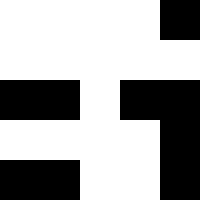[["white", "white", "white", "white", "black"], ["white", "white", "white", "white", "white"], ["black", "black", "white", "black", "black"], ["white", "white", "white", "white", "black"], ["black", "black", "white", "white", "black"]]